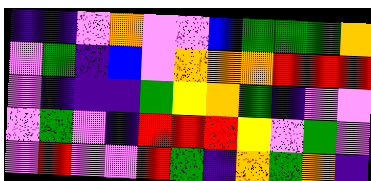[["indigo", "indigo", "violet", "orange", "violet", "violet", "blue", "green", "green", "green", "orange"], ["violet", "green", "indigo", "blue", "violet", "orange", "orange", "orange", "red", "red", "red"], ["violet", "indigo", "indigo", "indigo", "green", "yellow", "orange", "green", "indigo", "violet", "violet"], ["violet", "green", "violet", "indigo", "red", "red", "red", "yellow", "violet", "green", "violet"], ["violet", "red", "violet", "violet", "red", "green", "indigo", "orange", "green", "orange", "indigo"]]